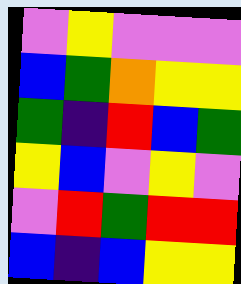[["violet", "yellow", "violet", "violet", "violet"], ["blue", "green", "orange", "yellow", "yellow"], ["green", "indigo", "red", "blue", "green"], ["yellow", "blue", "violet", "yellow", "violet"], ["violet", "red", "green", "red", "red"], ["blue", "indigo", "blue", "yellow", "yellow"]]